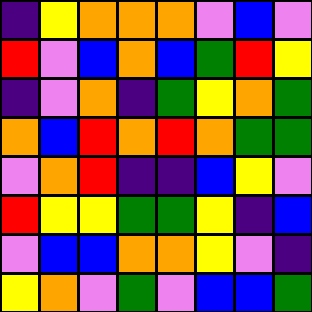[["indigo", "yellow", "orange", "orange", "orange", "violet", "blue", "violet"], ["red", "violet", "blue", "orange", "blue", "green", "red", "yellow"], ["indigo", "violet", "orange", "indigo", "green", "yellow", "orange", "green"], ["orange", "blue", "red", "orange", "red", "orange", "green", "green"], ["violet", "orange", "red", "indigo", "indigo", "blue", "yellow", "violet"], ["red", "yellow", "yellow", "green", "green", "yellow", "indigo", "blue"], ["violet", "blue", "blue", "orange", "orange", "yellow", "violet", "indigo"], ["yellow", "orange", "violet", "green", "violet", "blue", "blue", "green"]]